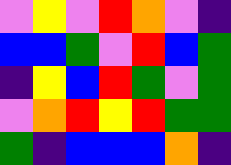[["violet", "yellow", "violet", "red", "orange", "violet", "indigo"], ["blue", "blue", "green", "violet", "red", "blue", "green"], ["indigo", "yellow", "blue", "red", "green", "violet", "green"], ["violet", "orange", "red", "yellow", "red", "green", "green"], ["green", "indigo", "blue", "blue", "blue", "orange", "indigo"]]